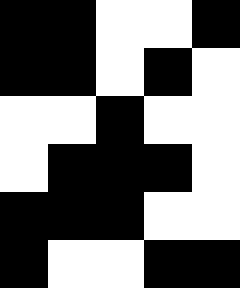[["black", "black", "white", "white", "black"], ["black", "black", "white", "black", "white"], ["white", "white", "black", "white", "white"], ["white", "black", "black", "black", "white"], ["black", "black", "black", "white", "white"], ["black", "white", "white", "black", "black"]]